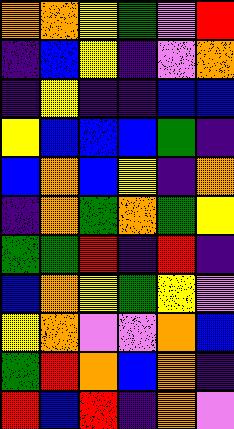[["orange", "orange", "yellow", "green", "violet", "red"], ["indigo", "blue", "yellow", "indigo", "violet", "orange"], ["indigo", "yellow", "indigo", "indigo", "blue", "blue"], ["yellow", "blue", "blue", "blue", "green", "indigo"], ["blue", "orange", "blue", "yellow", "indigo", "orange"], ["indigo", "orange", "green", "orange", "green", "yellow"], ["green", "green", "red", "indigo", "red", "indigo"], ["blue", "orange", "yellow", "green", "yellow", "violet"], ["yellow", "orange", "violet", "violet", "orange", "blue"], ["green", "red", "orange", "blue", "orange", "indigo"], ["red", "blue", "red", "indigo", "orange", "violet"]]